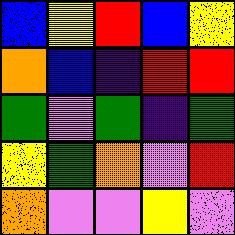[["blue", "yellow", "red", "blue", "yellow"], ["orange", "blue", "indigo", "red", "red"], ["green", "violet", "green", "indigo", "green"], ["yellow", "green", "orange", "violet", "red"], ["orange", "violet", "violet", "yellow", "violet"]]